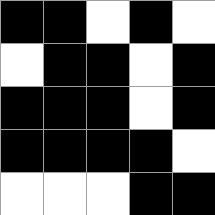[["black", "black", "white", "black", "white"], ["white", "black", "black", "white", "black"], ["black", "black", "black", "white", "black"], ["black", "black", "black", "black", "white"], ["white", "white", "white", "black", "black"]]